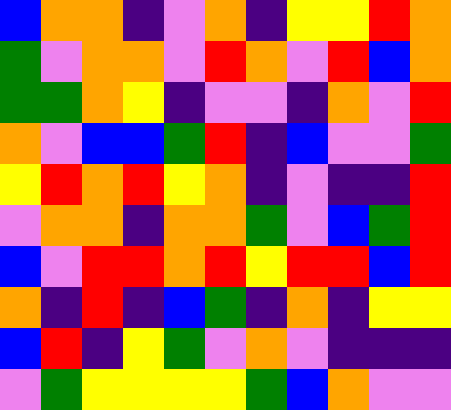[["blue", "orange", "orange", "indigo", "violet", "orange", "indigo", "yellow", "yellow", "red", "orange"], ["green", "violet", "orange", "orange", "violet", "red", "orange", "violet", "red", "blue", "orange"], ["green", "green", "orange", "yellow", "indigo", "violet", "violet", "indigo", "orange", "violet", "red"], ["orange", "violet", "blue", "blue", "green", "red", "indigo", "blue", "violet", "violet", "green"], ["yellow", "red", "orange", "red", "yellow", "orange", "indigo", "violet", "indigo", "indigo", "red"], ["violet", "orange", "orange", "indigo", "orange", "orange", "green", "violet", "blue", "green", "red"], ["blue", "violet", "red", "red", "orange", "red", "yellow", "red", "red", "blue", "red"], ["orange", "indigo", "red", "indigo", "blue", "green", "indigo", "orange", "indigo", "yellow", "yellow"], ["blue", "red", "indigo", "yellow", "green", "violet", "orange", "violet", "indigo", "indigo", "indigo"], ["violet", "green", "yellow", "yellow", "yellow", "yellow", "green", "blue", "orange", "violet", "violet"]]